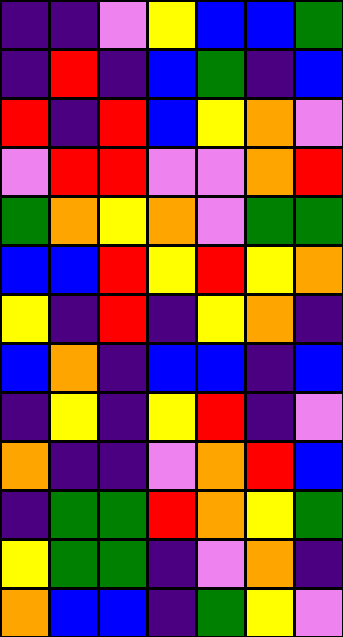[["indigo", "indigo", "violet", "yellow", "blue", "blue", "green"], ["indigo", "red", "indigo", "blue", "green", "indigo", "blue"], ["red", "indigo", "red", "blue", "yellow", "orange", "violet"], ["violet", "red", "red", "violet", "violet", "orange", "red"], ["green", "orange", "yellow", "orange", "violet", "green", "green"], ["blue", "blue", "red", "yellow", "red", "yellow", "orange"], ["yellow", "indigo", "red", "indigo", "yellow", "orange", "indigo"], ["blue", "orange", "indigo", "blue", "blue", "indigo", "blue"], ["indigo", "yellow", "indigo", "yellow", "red", "indigo", "violet"], ["orange", "indigo", "indigo", "violet", "orange", "red", "blue"], ["indigo", "green", "green", "red", "orange", "yellow", "green"], ["yellow", "green", "green", "indigo", "violet", "orange", "indigo"], ["orange", "blue", "blue", "indigo", "green", "yellow", "violet"]]